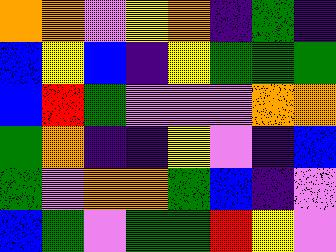[["orange", "orange", "violet", "yellow", "orange", "indigo", "green", "indigo"], ["blue", "yellow", "blue", "indigo", "yellow", "green", "green", "green"], ["blue", "red", "green", "violet", "violet", "violet", "orange", "orange"], ["green", "orange", "indigo", "indigo", "yellow", "violet", "indigo", "blue"], ["green", "violet", "orange", "orange", "green", "blue", "indigo", "violet"], ["blue", "green", "violet", "green", "green", "red", "yellow", "violet"]]